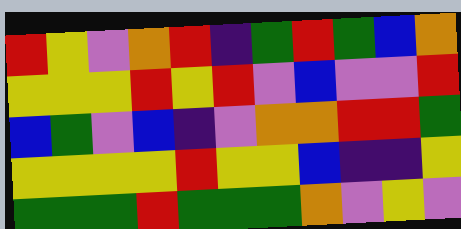[["red", "yellow", "violet", "orange", "red", "indigo", "green", "red", "green", "blue", "orange"], ["yellow", "yellow", "yellow", "red", "yellow", "red", "violet", "blue", "violet", "violet", "red"], ["blue", "green", "violet", "blue", "indigo", "violet", "orange", "orange", "red", "red", "green"], ["yellow", "yellow", "yellow", "yellow", "red", "yellow", "yellow", "blue", "indigo", "indigo", "yellow"], ["green", "green", "green", "red", "green", "green", "green", "orange", "violet", "yellow", "violet"]]